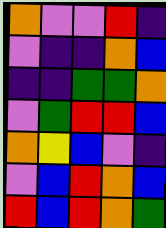[["orange", "violet", "violet", "red", "indigo"], ["violet", "indigo", "indigo", "orange", "blue"], ["indigo", "indigo", "green", "green", "orange"], ["violet", "green", "red", "red", "blue"], ["orange", "yellow", "blue", "violet", "indigo"], ["violet", "blue", "red", "orange", "blue"], ["red", "blue", "red", "orange", "green"]]